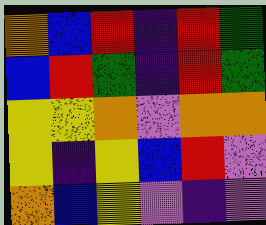[["orange", "blue", "red", "indigo", "red", "green"], ["blue", "red", "green", "indigo", "red", "green"], ["yellow", "yellow", "orange", "violet", "orange", "orange"], ["yellow", "indigo", "yellow", "blue", "red", "violet"], ["orange", "blue", "yellow", "violet", "indigo", "violet"]]